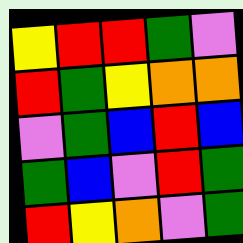[["yellow", "red", "red", "green", "violet"], ["red", "green", "yellow", "orange", "orange"], ["violet", "green", "blue", "red", "blue"], ["green", "blue", "violet", "red", "green"], ["red", "yellow", "orange", "violet", "green"]]